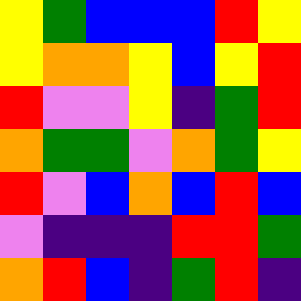[["yellow", "green", "blue", "blue", "blue", "red", "yellow"], ["yellow", "orange", "orange", "yellow", "blue", "yellow", "red"], ["red", "violet", "violet", "yellow", "indigo", "green", "red"], ["orange", "green", "green", "violet", "orange", "green", "yellow"], ["red", "violet", "blue", "orange", "blue", "red", "blue"], ["violet", "indigo", "indigo", "indigo", "red", "red", "green"], ["orange", "red", "blue", "indigo", "green", "red", "indigo"]]